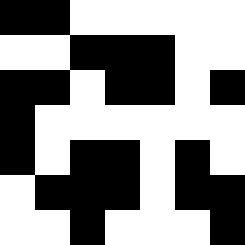[["black", "black", "white", "white", "white", "white", "white"], ["white", "white", "black", "black", "black", "white", "white"], ["black", "black", "white", "black", "black", "white", "black"], ["black", "white", "white", "white", "white", "white", "white"], ["black", "white", "black", "black", "white", "black", "white"], ["white", "black", "black", "black", "white", "black", "black"], ["white", "white", "black", "white", "white", "white", "black"]]